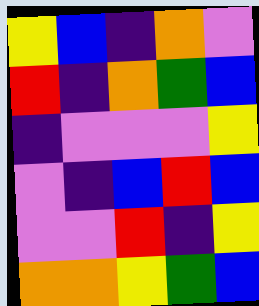[["yellow", "blue", "indigo", "orange", "violet"], ["red", "indigo", "orange", "green", "blue"], ["indigo", "violet", "violet", "violet", "yellow"], ["violet", "indigo", "blue", "red", "blue"], ["violet", "violet", "red", "indigo", "yellow"], ["orange", "orange", "yellow", "green", "blue"]]